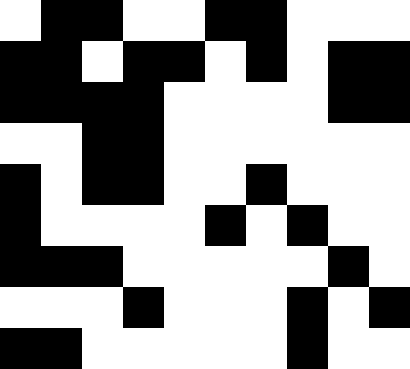[["white", "black", "black", "white", "white", "black", "black", "white", "white", "white"], ["black", "black", "white", "black", "black", "white", "black", "white", "black", "black"], ["black", "black", "black", "black", "white", "white", "white", "white", "black", "black"], ["white", "white", "black", "black", "white", "white", "white", "white", "white", "white"], ["black", "white", "black", "black", "white", "white", "black", "white", "white", "white"], ["black", "white", "white", "white", "white", "black", "white", "black", "white", "white"], ["black", "black", "black", "white", "white", "white", "white", "white", "black", "white"], ["white", "white", "white", "black", "white", "white", "white", "black", "white", "black"], ["black", "black", "white", "white", "white", "white", "white", "black", "white", "white"]]